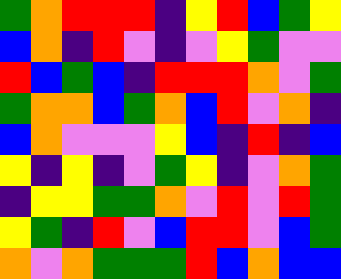[["green", "orange", "red", "red", "red", "indigo", "yellow", "red", "blue", "green", "yellow"], ["blue", "orange", "indigo", "red", "violet", "indigo", "violet", "yellow", "green", "violet", "violet"], ["red", "blue", "green", "blue", "indigo", "red", "red", "red", "orange", "violet", "green"], ["green", "orange", "orange", "blue", "green", "orange", "blue", "red", "violet", "orange", "indigo"], ["blue", "orange", "violet", "violet", "violet", "yellow", "blue", "indigo", "red", "indigo", "blue"], ["yellow", "indigo", "yellow", "indigo", "violet", "green", "yellow", "indigo", "violet", "orange", "green"], ["indigo", "yellow", "yellow", "green", "green", "orange", "violet", "red", "violet", "red", "green"], ["yellow", "green", "indigo", "red", "violet", "blue", "red", "red", "violet", "blue", "green"], ["orange", "violet", "orange", "green", "green", "green", "red", "blue", "orange", "blue", "blue"]]